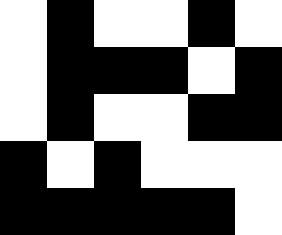[["white", "black", "white", "white", "black", "white"], ["white", "black", "black", "black", "white", "black"], ["white", "black", "white", "white", "black", "black"], ["black", "white", "black", "white", "white", "white"], ["black", "black", "black", "black", "black", "white"]]